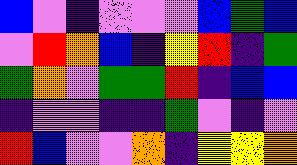[["blue", "violet", "indigo", "violet", "violet", "violet", "blue", "green", "blue"], ["violet", "red", "orange", "blue", "indigo", "yellow", "red", "indigo", "green"], ["green", "orange", "violet", "green", "green", "red", "indigo", "blue", "blue"], ["indigo", "violet", "violet", "indigo", "indigo", "green", "violet", "indigo", "violet"], ["red", "blue", "violet", "violet", "orange", "indigo", "yellow", "yellow", "orange"]]